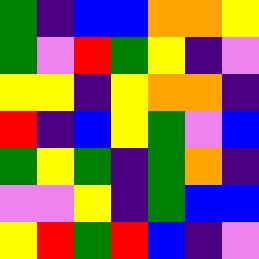[["green", "indigo", "blue", "blue", "orange", "orange", "yellow"], ["green", "violet", "red", "green", "yellow", "indigo", "violet"], ["yellow", "yellow", "indigo", "yellow", "orange", "orange", "indigo"], ["red", "indigo", "blue", "yellow", "green", "violet", "blue"], ["green", "yellow", "green", "indigo", "green", "orange", "indigo"], ["violet", "violet", "yellow", "indigo", "green", "blue", "blue"], ["yellow", "red", "green", "red", "blue", "indigo", "violet"]]